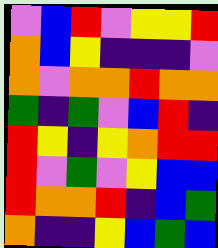[["violet", "blue", "red", "violet", "yellow", "yellow", "red"], ["orange", "blue", "yellow", "indigo", "indigo", "indigo", "violet"], ["orange", "violet", "orange", "orange", "red", "orange", "orange"], ["green", "indigo", "green", "violet", "blue", "red", "indigo"], ["red", "yellow", "indigo", "yellow", "orange", "red", "red"], ["red", "violet", "green", "violet", "yellow", "blue", "blue"], ["red", "orange", "orange", "red", "indigo", "blue", "green"], ["orange", "indigo", "indigo", "yellow", "blue", "green", "blue"]]